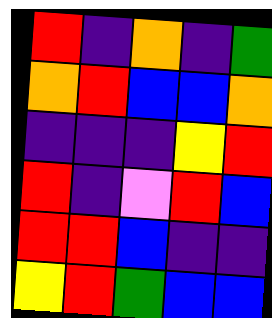[["red", "indigo", "orange", "indigo", "green"], ["orange", "red", "blue", "blue", "orange"], ["indigo", "indigo", "indigo", "yellow", "red"], ["red", "indigo", "violet", "red", "blue"], ["red", "red", "blue", "indigo", "indigo"], ["yellow", "red", "green", "blue", "blue"]]